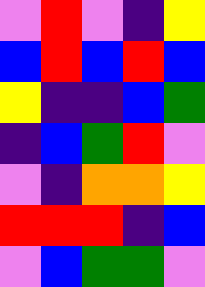[["violet", "red", "violet", "indigo", "yellow"], ["blue", "red", "blue", "red", "blue"], ["yellow", "indigo", "indigo", "blue", "green"], ["indigo", "blue", "green", "red", "violet"], ["violet", "indigo", "orange", "orange", "yellow"], ["red", "red", "red", "indigo", "blue"], ["violet", "blue", "green", "green", "violet"]]